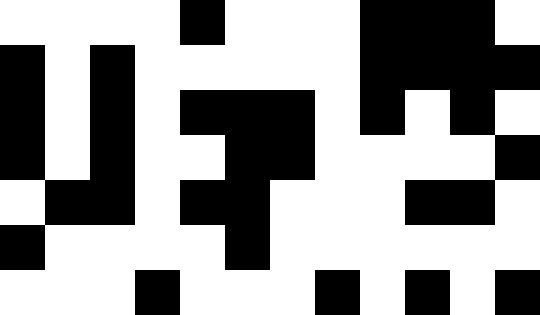[["white", "white", "white", "white", "black", "white", "white", "white", "black", "black", "black", "white"], ["black", "white", "black", "white", "white", "white", "white", "white", "black", "black", "black", "black"], ["black", "white", "black", "white", "black", "black", "black", "white", "black", "white", "black", "white"], ["black", "white", "black", "white", "white", "black", "black", "white", "white", "white", "white", "black"], ["white", "black", "black", "white", "black", "black", "white", "white", "white", "black", "black", "white"], ["black", "white", "white", "white", "white", "black", "white", "white", "white", "white", "white", "white"], ["white", "white", "white", "black", "white", "white", "white", "black", "white", "black", "white", "black"]]